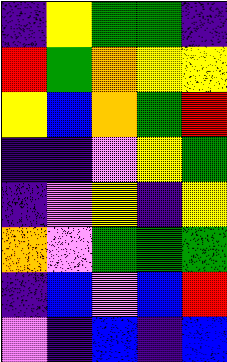[["indigo", "yellow", "green", "green", "indigo"], ["red", "green", "orange", "yellow", "yellow"], ["yellow", "blue", "orange", "green", "red"], ["indigo", "indigo", "violet", "yellow", "green"], ["indigo", "violet", "yellow", "indigo", "yellow"], ["orange", "violet", "green", "green", "green"], ["indigo", "blue", "violet", "blue", "red"], ["violet", "indigo", "blue", "indigo", "blue"]]